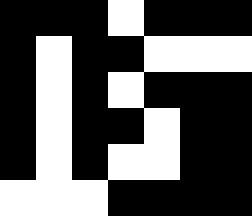[["black", "black", "black", "white", "black", "black", "black"], ["black", "white", "black", "black", "white", "white", "white"], ["black", "white", "black", "white", "black", "black", "black"], ["black", "white", "black", "black", "white", "black", "black"], ["black", "white", "black", "white", "white", "black", "black"], ["white", "white", "white", "black", "black", "black", "black"]]